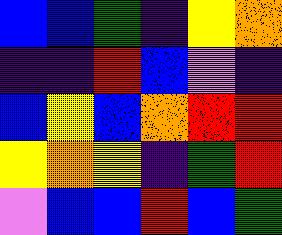[["blue", "blue", "green", "indigo", "yellow", "orange"], ["indigo", "indigo", "red", "blue", "violet", "indigo"], ["blue", "yellow", "blue", "orange", "red", "red"], ["yellow", "orange", "yellow", "indigo", "green", "red"], ["violet", "blue", "blue", "red", "blue", "green"]]